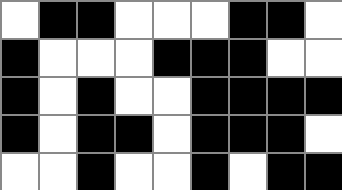[["white", "black", "black", "white", "white", "white", "black", "black", "white"], ["black", "white", "white", "white", "black", "black", "black", "white", "white"], ["black", "white", "black", "white", "white", "black", "black", "black", "black"], ["black", "white", "black", "black", "white", "black", "black", "black", "white"], ["white", "white", "black", "white", "white", "black", "white", "black", "black"]]